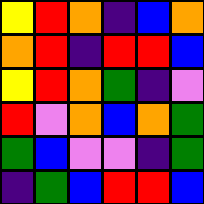[["yellow", "red", "orange", "indigo", "blue", "orange"], ["orange", "red", "indigo", "red", "red", "blue"], ["yellow", "red", "orange", "green", "indigo", "violet"], ["red", "violet", "orange", "blue", "orange", "green"], ["green", "blue", "violet", "violet", "indigo", "green"], ["indigo", "green", "blue", "red", "red", "blue"]]